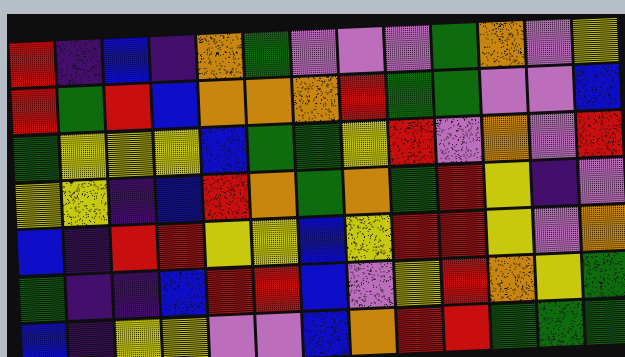[["red", "indigo", "blue", "indigo", "orange", "green", "violet", "violet", "violet", "green", "orange", "violet", "yellow"], ["red", "green", "red", "blue", "orange", "orange", "orange", "red", "green", "green", "violet", "violet", "blue"], ["green", "yellow", "yellow", "yellow", "blue", "green", "green", "yellow", "red", "violet", "orange", "violet", "red"], ["yellow", "yellow", "indigo", "blue", "red", "orange", "green", "orange", "green", "red", "yellow", "indigo", "violet"], ["blue", "indigo", "red", "red", "yellow", "yellow", "blue", "yellow", "red", "red", "yellow", "violet", "orange"], ["green", "indigo", "indigo", "blue", "red", "red", "blue", "violet", "yellow", "red", "orange", "yellow", "green"], ["blue", "indigo", "yellow", "yellow", "violet", "violet", "blue", "orange", "red", "red", "green", "green", "green"]]